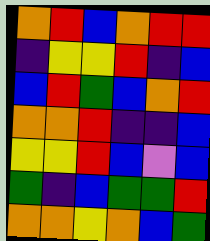[["orange", "red", "blue", "orange", "red", "red"], ["indigo", "yellow", "yellow", "red", "indigo", "blue"], ["blue", "red", "green", "blue", "orange", "red"], ["orange", "orange", "red", "indigo", "indigo", "blue"], ["yellow", "yellow", "red", "blue", "violet", "blue"], ["green", "indigo", "blue", "green", "green", "red"], ["orange", "orange", "yellow", "orange", "blue", "green"]]